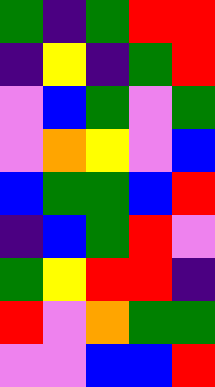[["green", "indigo", "green", "red", "red"], ["indigo", "yellow", "indigo", "green", "red"], ["violet", "blue", "green", "violet", "green"], ["violet", "orange", "yellow", "violet", "blue"], ["blue", "green", "green", "blue", "red"], ["indigo", "blue", "green", "red", "violet"], ["green", "yellow", "red", "red", "indigo"], ["red", "violet", "orange", "green", "green"], ["violet", "violet", "blue", "blue", "red"]]